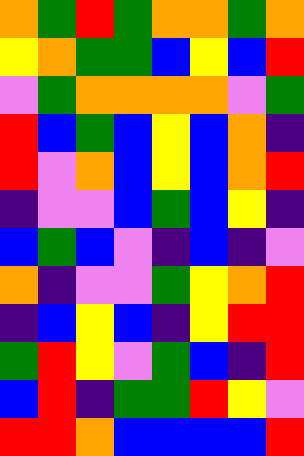[["orange", "green", "red", "green", "orange", "orange", "green", "orange"], ["yellow", "orange", "green", "green", "blue", "yellow", "blue", "red"], ["violet", "green", "orange", "orange", "orange", "orange", "violet", "green"], ["red", "blue", "green", "blue", "yellow", "blue", "orange", "indigo"], ["red", "violet", "orange", "blue", "yellow", "blue", "orange", "red"], ["indigo", "violet", "violet", "blue", "green", "blue", "yellow", "indigo"], ["blue", "green", "blue", "violet", "indigo", "blue", "indigo", "violet"], ["orange", "indigo", "violet", "violet", "green", "yellow", "orange", "red"], ["indigo", "blue", "yellow", "blue", "indigo", "yellow", "red", "red"], ["green", "red", "yellow", "violet", "green", "blue", "indigo", "red"], ["blue", "red", "indigo", "green", "green", "red", "yellow", "violet"], ["red", "red", "orange", "blue", "blue", "blue", "blue", "red"]]